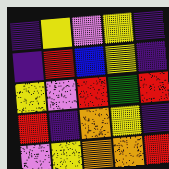[["indigo", "yellow", "violet", "yellow", "indigo"], ["indigo", "red", "blue", "yellow", "indigo"], ["yellow", "violet", "red", "green", "red"], ["red", "indigo", "orange", "yellow", "indigo"], ["violet", "yellow", "orange", "orange", "red"]]